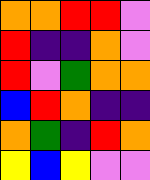[["orange", "orange", "red", "red", "violet"], ["red", "indigo", "indigo", "orange", "violet"], ["red", "violet", "green", "orange", "orange"], ["blue", "red", "orange", "indigo", "indigo"], ["orange", "green", "indigo", "red", "orange"], ["yellow", "blue", "yellow", "violet", "violet"]]